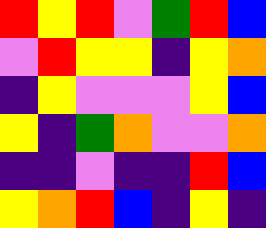[["red", "yellow", "red", "violet", "green", "red", "blue"], ["violet", "red", "yellow", "yellow", "indigo", "yellow", "orange"], ["indigo", "yellow", "violet", "violet", "violet", "yellow", "blue"], ["yellow", "indigo", "green", "orange", "violet", "violet", "orange"], ["indigo", "indigo", "violet", "indigo", "indigo", "red", "blue"], ["yellow", "orange", "red", "blue", "indigo", "yellow", "indigo"]]